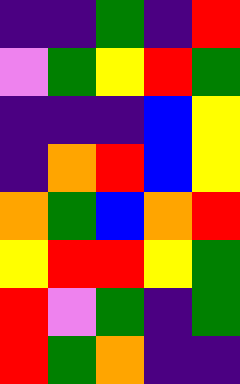[["indigo", "indigo", "green", "indigo", "red"], ["violet", "green", "yellow", "red", "green"], ["indigo", "indigo", "indigo", "blue", "yellow"], ["indigo", "orange", "red", "blue", "yellow"], ["orange", "green", "blue", "orange", "red"], ["yellow", "red", "red", "yellow", "green"], ["red", "violet", "green", "indigo", "green"], ["red", "green", "orange", "indigo", "indigo"]]